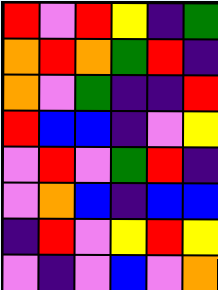[["red", "violet", "red", "yellow", "indigo", "green"], ["orange", "red", "orange", "green", "red", "indigo"], ["orange", "violet", "green", "indigo", "indigo", "red"], ["red", "blue", "blue", "indigo", "violet", "yellow"], ["violet", "red", "violet", "green", "red", "indigo"], ["violet", "orange", "blue", "indigo", "blue", "blue"], ["indigo", "red", "violet", "yellow", "red", "yellow"], ["violet", "indigo", "violet", "blue", "violet", "orange"]]